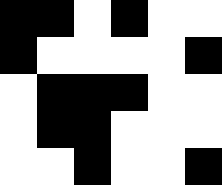[["black", "black", "white", "black", "white", "white"], ["black", "white", "white", "white", "white", "black"], ["white", "black", "black", "black", "white", "white"], ["white", "black", "black", "white", "white", "white"], ["white", "white", "black", "white", "white", "black"]]